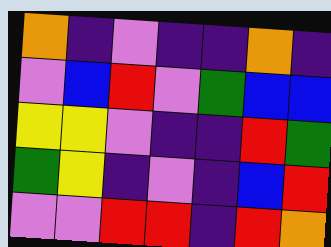[["orange", "indigo", "violet", "indigo", "indigo", "orange", "indigo"], ["violet", "blue", "red", "violet", "green", "blue", "blue"], ["yellow", "yellow", "violet", "indigo", "indigo", "red", "green"], ["green", "yellow", "indigo", "violet", "indigo", "blue", "red"], ["violet", "violet", "red", "red", "indigo", "red", "orange"]]